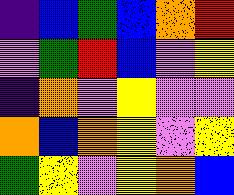[["indigo", "blue", "green", "blue", "orange", "red"], ["violet", "green", "red", "blue", "violet", "yellow"], ["indigo", "orange", "violet", "yellow", "violet", "violet"], ["orange", "blue", "orange", "yellow", "violet", "yellow"], ["green", "yellow", "violet", "yellow", "orange", "blue"]]